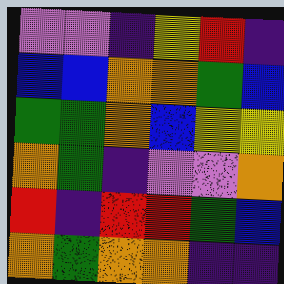[["violet", "violet", "indigo", "yellow", "red", "indigo"], ["blue", "blue", "orange", "orange", "green", "blue"], ["green", "green", "orange", "blue", "yellow", "yellow"], ["orange", "green", "indigo", "violet", "violet", "orange"], ["red", "indigo", "red", "red", "green", "blue"], ["orange", "green", "orange", "orange", "indigo", "indigo"]]